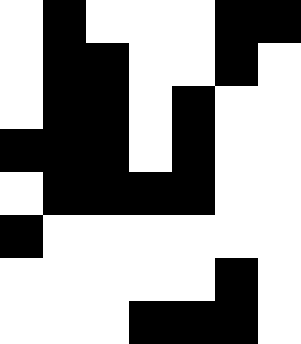[["white", "black", "white", "white", "white", "black", "black"], ["white", "black", "black", "white", "white", "black", "white"], ["white", "black", "black", "white", "black", "white", "white"], ["black", "black", "black", "white", "black", "white", "white"], ["white", "black", "black", "black", "black", "white", "white"], ["black", "white", "white", "white", "white", "white", "white"], ["white", "white", "white", "white", "white", "black", "white"], ["white", "white", "white", "black", "black", "black", "white"]]